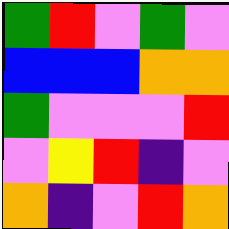[["green", "red", "violet", "green", "violet"], ["blue", "blue", "blue", "orange", "orange"], ["green", "violet", "violet", "violet", "red"], ["violet", "yellow", "red", "indigo", "violet"], ["orange", "indigo", "violet", "red", "orange"]]